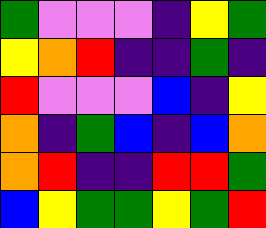[["green", "violet", "violet", "violet", "indigo", "yellow", "green"], ["yellow", "orange", "red", "indigo", "indigo", "green", "indigo"], ["red", "violet", "violet", "violet", "blue", "indigo", "yellow"], ["orange", "indigo", "green", "blue", "indigo", "blue", "orange"], ["orange", "red", "indigo", "indigo", "red", "red", "green"], ["blue", "yellow", "green", "green", "yellow", "green", "red"]]